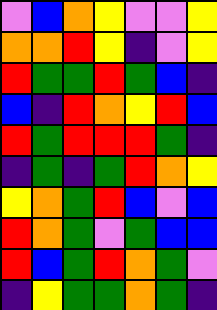[["violet", "blue", "orange", "yellow", "violet", "violet", "yellow"], ["orange", "orange", "red", "yellow", "indigo", "violet", "yellow"], ["red", "green", "green", "red", "green", "blue", "indigo"], ["blue", "indigo", "red", "orange", "yellow", "red", "blue"], ["red", "green", "red", "red", "red", "green", "indigo"], ["indigo", "green", "indigo", "green", "red", "orange", "yellow"], ["yellow", "orange", "green", "red", "blue", "violet", "blue"], ["red", "orange", "green", "violet", "green", "blue", "blue"], ["red", "blue", "green", "red", "orange", "green", "violet"], ["indigo", "yellow", "green", "green", "orange", "green", "indigo"]]